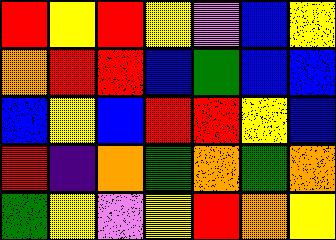[["red", "yellow", "red", "yellow", "violet", "blue", "yellow"], ["orange", "red", "red", "blue", "green", "blue", "blue"], ["blue", "yellow", "blue", "red", "red", "yellow", "blue"], ["red", "indigo", "orange", "green", "orange", "green", "orange"], ["green", "yellow", "violet", "yellow", "red", "orange", "yellow"]]